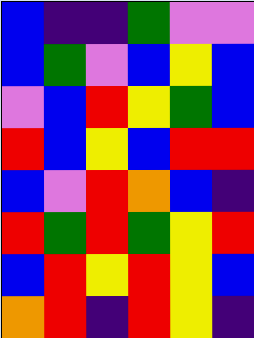[["blue", "indigo", "indigo", "green", "violet", "violet"], ["blue", "green", "violet", "blue", "yellow", "blue"], ["violet", "blue", "red", "yellow", "green", "blue"], ["red", "blue", "yellow", "blue", "red", "red"], ["blue", "violet", "red", "orange", "blue", "indigo"], ["red", "green", "red", "green", "yellow", "red"], ["blue", "red", "yellow", "red", "yellow", "blue"], ["orange", "red", "indigo", "red", "yellow", "indigo"]]